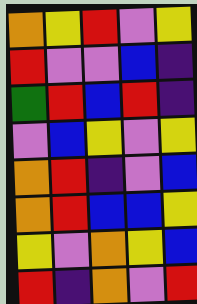[["orange", "yellow", "red", "violet", "yellow"], ["red", "violet", "violet", "blue", "indigo"], ["green", "red", "blue", "red", "indigo"], ["violet", "blue", "yellow", "violet", "yellow"], ["orange", "red", "indigo", "violet", "blue"], ["orange", "red", "blue", "blue", "yellow"], ["yellow", "violet", "orange", "yellow", "blue"], ["red", "indigo", "orange", "violet", "red"]]